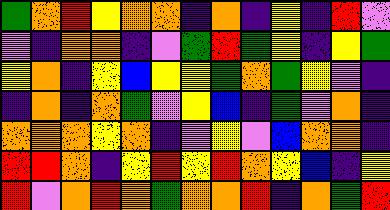[["green", "orange", "red", "yellow", "orange", "orange", "indigo", "orange", "indigo", "yellow", "indigo", "red", "violet"], ["violet", "indigo", "orange", "orange", "indigo", "violet", "green", "red", "green", "yellow", "indigo", "yellow", "green"], ["yellow", "orange", "indigo", "yellow", "blue", "yellow", "yellow", "green", "orange", "green", "yellow", "violet", "indigo"], ["indigo", "orange", "indigo", "orange", "green", "violet", "yellow", "blue", "indigo", "green", "violet", "orange", "indigo"], ["orange", "orange", "orange", "yellow", "orange", "indigo", "violet", "yellow", "violet", "blue", "orange", "orange", "indigo"], ["red", "red", "orange", "indigo", "yellow", "red", "yellow", "red", "orange", "yellow", "blue", "indigo", "yellow"], ["red", "violet", "orange", "red", "orange", "green", "orange", "orange", "red", "indigo", "orange", "green", "red"]]